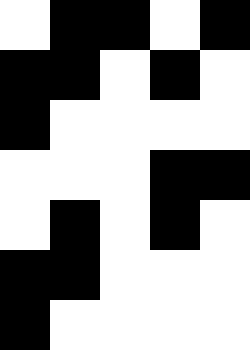[["white", "black", "black", "white", "black"], ["black", "black", "white", "black", "white"], ["black", "white", "white", "white", "white"], ["white", "white", "white", "black", "black"], ["white", "black", "white", "black", "white"], ["black", "black", "white", "white", "white"], ["black", "white", "white", "white", "white"]]